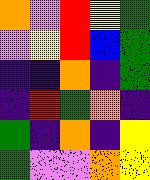[["orange", "violet", "red", "yellow", "green"], ["violet", "yellow", "red", "blue", "green"], ["indigo", "indigo", "orange", "indigo", "green"], ["indigo", "red", "green", "orange", "indigo"], ["green", "indigo", "orange", "indigo", "yellow"], ["green", "violet", "violet", "orange", "yellow"]]